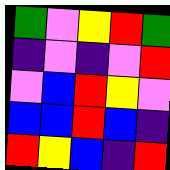[["green", "violet", "yellow", "red", "green"], ["indigo", "violet", "indigo", "violet", "red"], ["violet", "blue", "red", "yellow", "violet"], ["blue", "blue", "red", "blue", "indigo"], ["red", "yellow", "blue", "indigo", "red"]]